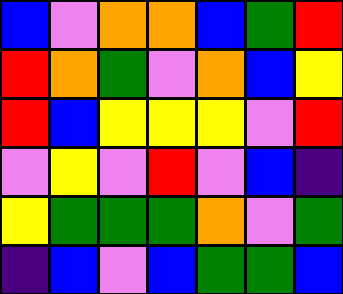[["blue", "violet", "orange", "orange", "blue", "green", "red"], ["red", "orange", "green", "violet", "orange", "blue", "yellow"], ["red", "blue", "yellow", "yellow", "yellow", "violet", "red"], ["violet", "yellow", "violet", "red", "violet", "blue", "indigo"], ["yellow", "green", "green", "green", "orange", "violet", "green"], ["indigo", "blue", "violet", "blue", "green", "green", "blue"]]